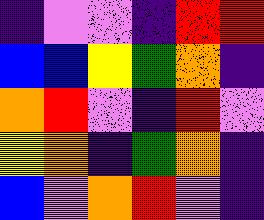[["indigo", "violet", "violet", "indigo", "red", "red"], ["blue", "blue", "yellow", "green", "orange", "indigo"], ["orange", "red", "violet", "indigo", "red", "violet"], ["yellow", "orange", "indigo", "green", "orange", "indigo"], ["blue", "violet", "orange", "red", "violet", "indigo"]]